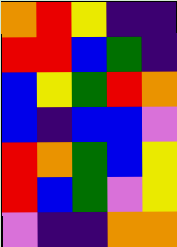[["orange", "red", "yellow", "indigo", "indigo"], ["red", "red", "blue", "green", "indigo"], ["blue", "yellow", "green", "red", "orange"], ["blue", "indigo", "blue", "blue", "violet"], ["red", "orange", "green", "blue", "yellow"], ["red", "blue", "green", "violet", "yellow"], ["violet", "indigo", "indigo", "orange", "orange"]]